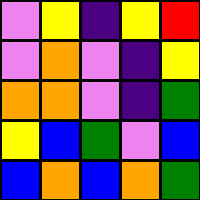[["violet", "yellow", "indigo", "yellow", "red"], ["violet", "orange", "violet", "indigo", "yellow"], ["orange", "orange", "violet", "indigo", "green"], ["yellow", "blue", "green", "violet", "blue"], ["blue", "orange", "blue", "orange", "green"]]